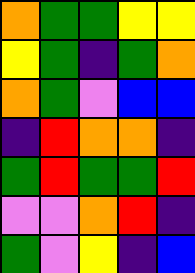[["orange", "green", "green", "yellow", "yellow"], ["yellow", "green", "indigo", "green", "orange"], ["orange", "green", "violet", "blue", "blue"], ["indigo", "red", "orange", "orange", "indigo"], ["green", "red", "green", "green", "red"], ["violet", "violet", "orange", "red", "indigo"], ["green", "violet", "yellow", "indigo", "blue"]]